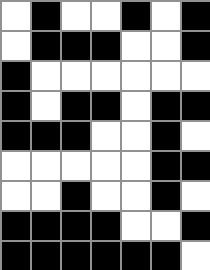[["white", "black", "white", "white", "black", "white", "black"], ["white", "black", "black", "black", "white", "white", "black"], ["black", "white", "white", "white", "white", "white", "white"], ["black", "white", "black", "black", "white", "black", "black"], ["black", "black", "black", "white", "white", "black", "white"], ["white", "white", "white", "white", "white", "black", "black"], ["white", "white", "black", "white", "white", "black", "white"], ["black", "black", "black", "black", "white", "white", "black"], ["black", "black", "black", "black", "black", "black", "white"]]